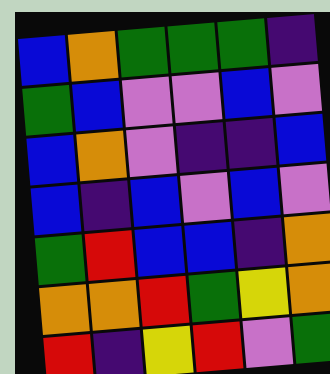[["blue", "orange", "green", "green", "green", "indigo"], ["green", "blue", "violet", "violet", "blue", "violet"], ["blue", "orange", "violet", "indigo", "indigo", "blue"], ["blue", "indigo", "blue", "violet", "blue", "violet"], ["green", "red", "blue", "blue", "indigo", "orange"], ["orange", "orange", "red", "green", "yellow", "orange"], ["red", "indigo", "yellow", "red", "violet", "green"]]